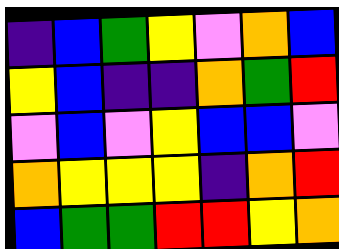[["indigo", "blue", "green", "yellow", "violet", "orange", "blue"], ["yellow", "blue", "indigo", "indigo", "orange", "green", "red"], ["violet", "blue", "violet", "yellow", "blue", "blue", "violet"], ["orange", "yellow", "yellow", "yellow", "indigo", "orange", "red"], ["blue", "green", "green", "red", "red", "yellow", "orange"]]